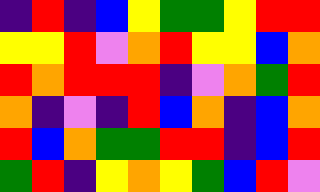[["indigo", "red", "indigo", "blue", "yellow", "green", "green", "yellow", "red", "red"], ["yellow", "yellow", "red", "violet", "orange", "red", "yellow", "yellow", "blue", "orange"], ["red", "orange", "red", "red", "red", "indigo", "violet", "orange", "green", "red"], ["orange", "indigo", "violet", "indigo", "red", "blue", "orange", "indigo", "blue", "orange"], ["red", "blue", "orange", "green", "green", "red", "red", "indigo", "blue", "red"], ["green", "red", "indigo", "yellow", "orange", "yellow", "green", "blue", "red", "violet"]]